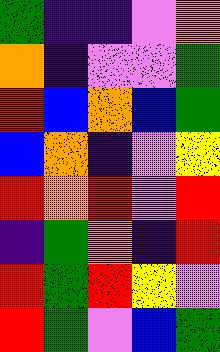[["green", "indigo", "indigo", "violet", "orange"], ["orange", "indigo", "violet", "violet", "green"], ["red", "blue", "orange", "blue", "green"], ["blue", "orange", "indigo", "violet", "yellow"], ["red", "orange", "red", "violet", "red"], ["indigo", "green", "orange", "indigo", "red"], ["red", "green", "red", "yellow", "violet"], ["red", "green", "violet", "blue", "green"]]